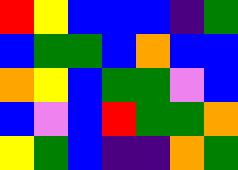[["red", "yellow", "blue", "blue", "blue", "indigo", "green"], ["blue", "green", "green", "blue", "orange", "blue", "blue"], ["orange", "yellow", "blue", "green", "green", "violet", "blue"], ["blue", "violet", "blue", "red", "green", "green", "orange"], ["yellow", "green", "blue", "indigo", "indigo", "orange", "green"]]